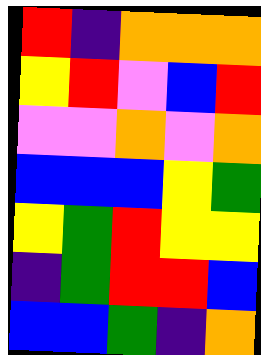[["red", "indigo", "orange", "orange", "orange"], ["yellow", "red", "violet", "blue", "red"], ["violet", "violet", "orange", "violet", "orange"], ["blue", "blue", "blue", "yellow", "green"], ["yellow", "green", "red", "yellow", "yellow"], ["indigo", "green", "red", "red", "blue"], ["blue", "blue", "green", "indigo", "orange"]]